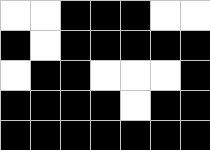[["white", "white", "black", "black", "black", "white", "white"], ["black", "white", "black", "black", "black", "black", "black"], ["white", "black", "black", "white", "white", "white", "black"], ["black", "black", "black", "black", "white", "black", "black"], ["black", "black", "black", "black", "black", "black", "black"]]